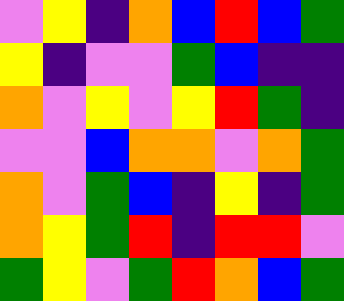[["violet", "yellow", "indigo", "orange", "blue", "red", "blue", "green"], ["yellow", "indigo", "violet", "violet", "green", "blue", "indigo", "indigo"], ["orange", "violet", "yellow", "violet", "yellow", "red", "green", "indigo"], ["violet", "violet", "blue", "orange", "orange", "violet", "orange", "green"], ["orange", "violet", "green", "blue", "indigo", "yellow", "indigo", "green"], ["orange", "yellow", "green", "red", "indigo", "red", "red", "violet"], ["green", "yellow", "violet", "green", "red", "orange", "blue", "green"]]